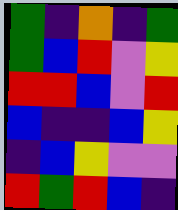[["green", "indigo", "orange", "indigo", "green"], ["green", "blue", "red", "violet", "yellow"], ["red", "red", "blue", "violet", "red"], ["blue", "indigo", "indigo", "blue", "yellow"], ["indigo", "blue", "yellow", "violet", "violet"], ["red", "green", "red", "blue", "indigo"]]